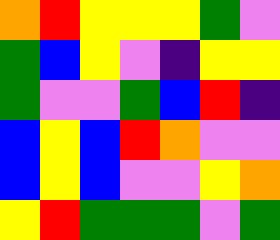[["orange", "red", "yellow", "yellow", "yellow", "green", "violet"], ["green", "blue", "yellow", "violet", "indigo", "yellow", "yellow"], ["green", "violet", "violet", "green", "blue", "red", "indigo"], ["blue", "yellow", "blue", "red", "orange", "violet", "violet"], ["blue", "yellow", "blue", "violet", "violet", "yellow", "orange"], ["yellow", "red", "green", "green", "green", "violet", "green"]]